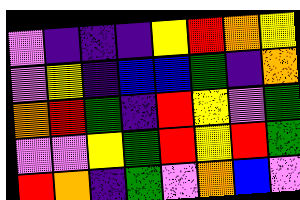[["violet", "indigo", "indigo", "indigo", "yellow", "red", "orange", "yellow"], ["violet", "yellow", "indigo", "blue", "blue", "green", "indigo", "orange"], ["orange", "red", "green", "indigo", "red", "yellow", "violet", "green"], ["violet", "violet", "yellow", "green", "red", "yellow", "red", "green"], ["red", "orange", "indigo", "green", "violet", "orange", "blue", "violet"]]